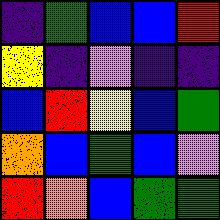[["indigo", "green", "blue", "blue", "red"], ["yellow", "indigo", "violet", "indigo", "indigo"], ["blue", "red", "yellow", "blue", "green"], ["orange", "blue", "green", "blue", "violet"], ["red", "orange", "blue", "green", "green"]]